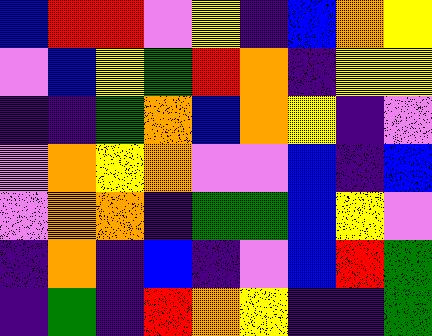[["blue", "red", "red", "violet", "yellow", "indigo", "blue", "orange", "yellow"], ["violet", "blue", "yellow", "green", "red", "orange", "indigo", "yellow", "yellow"], ["indigo", "indigo", "green", "orange", "blue", "orange", "yellow", "indigo", "violet"], ["violet", "orange", "yellow", "orange", "violet", "violet", "blue", "indigo", "blue"], ["violet", "orange", "orange", "indigo", "green", "green", "blue", "yellow", "violet"], ["indigo", "orange", "indigo", "blue", "indigo", "violet", "blue", "red", "green"], ["indigo", "green", "indigo", "red", "orange", "yellow", "indigo", "indigo", "green"]]